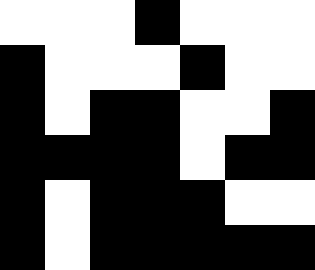[["white", "white", "white", "black", "white", "white", "white"], ["black", "white", "white", "white", "black", "white", "white"], ["black", "white", "black", "black", "white", "white", "black"], ["black", "black", "black", "black", "white", "black", "black"], ["black", "white", "black", "black", "black", "white", "white"], ["black", "white", "black", "black", "black", "black", "black"]]